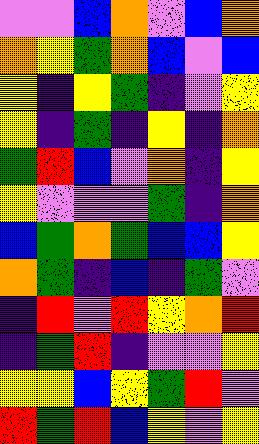[["violet", "violet", "blue", "orange", "violet", "blue", "orange"], ["orange", "yellow", "green", "orange", "blue", "violet", "blue"], ["yellow", "indigo", "yellow", "green", "indigo", "violet", "yellow"], ["yellow", "indigo", "green", "indigo", "yellow", "indigo", "orange"], ["green", "red", "blue", "violet", "orange", "indigo", "yellow"], ["yellow", "violet", "violet", "violet", "green", "indigo", "orange"], ["blue", "green", "orange", "green", "blue", "blue", "yellow"], ["orange", "green", "indigo", "blue", "indigo", "green", "violet"], ["indigo", "red", "violet", "red", "yellow", "orange", "red"], ["indigo", "green", "red", "indigo", "violet", "violet", "yellow"], ["yellow", "yellow", "blue", "yellow", "green", "red", "violet"], ["red", "green", "red", "blue", "yellow", "violet", "yellow"]]